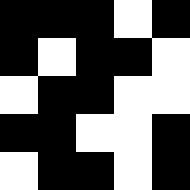[["black", "black", "black", "white", "black"], ["black", "white", "black", "black", "white"], ["white", "black", "black", "white", "white"], ["black", "black", "white", "white", "black"], ["white", "black", "black", "white", "black"]]